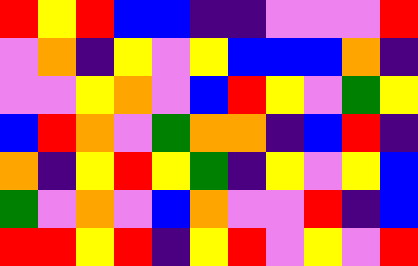[["red", "yellow", "red", "blue", "blue", "indigo", "indigo", "violet", "violet", "violet", "red"], ["violet", "orange", "indigo", "yellow", "violet", "yellow", "blue", "blue", "blue", "orange", "indigo"], ["violet", "violet", "yellow", "orange", "violet", "blue", "red", "yellow", "violet", "green", "yellow"], ["blue", "red", "orange", "violet", "green", "orange", "orange", "indigo", "blue", "red", "indigo"], ["orange", "indigo", "yellow", "red", "yellow", "green", "indigo", "yellow", "violet", "yellow", "blue"], ["green", "violet", "orange", "violet", "blue", "orange", "violet", "violet", "red", "indigo", "blue"], ["red", "red", "yellow", "red", "indigo", "yellow", "red", "violet", "yellow", "violet", "red"]]